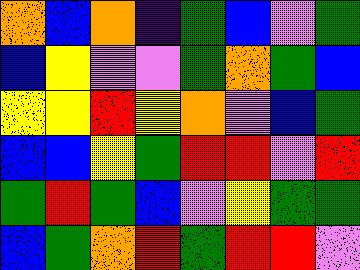[["orange", "blue", "orange", "indigo", "green", "blue", "violet", "green"], ["blue", "yellow", "violet", "violet", "green", "orange", "green", "blue"], ["yellow", "yellow", "red", "yellow", "orange", "violet", "blue", "green"], ["blue", "blue", "yellow", "green", "red", "red", "violet", "red"], ["green", "red", "green", "blue", "violet", "yellow", "green", "green"], ["blue", "green", "orange", "red", "green", "red", "red", "violet"]]